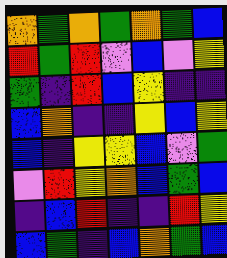[["orange", "green", "orange", "green", "orange", "green", "blue"], ["red", "green", "red", "violet", "blue", "violet", "yellow"], ["green", "indigo", "red", "blue", "yellow", "indigo", "indigo"], ["blue", "orange", "indigo", "indigo", "yellow", "blue", "yellow"], ["blue", "indigo", "yellow", "yellow", "blue", "violet", "green"], ["violet", "red", "yellow", "orange", "blue", "green", "blue"], ["indigo", "blue", "red", "indigo", "indigo", "red", "yellow"], ["blue", "green", "indigo", "blue", "orange", "green", "blue"]]